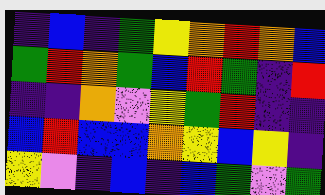[["indigo", "blue", "indigo", "green", "yellow", "orange", "red", "orange", "blue"], ["green", "red", "orange", "green", "blue", "red", "green", "indigo", "red"], ["indigo", "indigo", "orange", "violet", "yellow", "green", "red", "indigo", "indigo"], ["blue", "red", "blue", "blue", "orange", "yellow", "blue", "yellow", "indigo"], ["yellow", "violet", "indigo", "blue", "indigo", "blue", "green", "violet", "green"]]